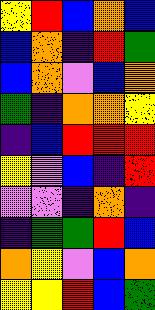[["yellow", "red", "blue", "orange", "blue"], ["blue", "orange", "indigo", "red", "green"], ["blue", "orange", "violet", "blue", "orange"], ["green", "indigo", "orange", "orange", "yellow"], ["indigo", "blue", "red", "red", "red"], ["yellow", "violet", "blue", "indigo", "red"], ["violet", "violet", "indigo", "orange", "indigo"], ["indigo", "green", "green", "red", "blue"], ["orange", "yellow", "violet", "blue", "orange"], ["yellow", "yellow", "red", "blue", "green"]]